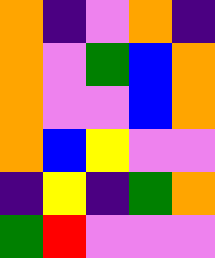[["orange", "indigo", "violet", "orange", "indigo"], ["orange", "violet", "green", "blue", "orange"], ["orange", "violet", "violet", "blue", "orange"], ["orange", "blue", "yellow", "violet", "violet"], ["indigo", "yellow", "indigo", "green", "orange"], ["green", "red", "violet", "violet", "violet"]]